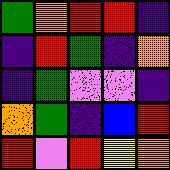[["green", "orange", "red", "red", "indigo"], ["indigo", "red", "green", "indigo", "orange"], ["indigo", "green", "violet", "violet", "indigo"], ["orange", "green", "indigo", "blue", "red"], ["red", "violet", "red", "yellow", "orange"]]